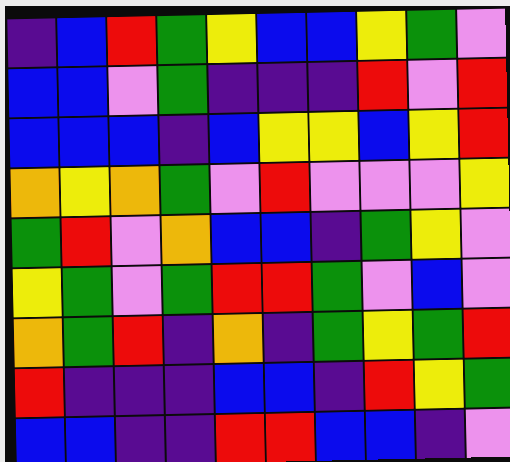[["indigo", "blue", "red", "green", "yellow", "blue", "blue", "yellow", "green", "violet"], ["blue", "blue", "violet", "green", "indigo", "indigo", "indigo", "red", "violet", "red"], ["blue", "blue", "blue", "indigo", "blue", "yellow", "yellow", "blue", "yellow", "red"], ["orange", "yellow", "orange", "green", "violet", "red", "violet", "violet", "violet", "yellow"], ["green", "red", "violet", "orange", "blue", "blue", "indigo", "green", "yellow", "violet"], ["yellow", "green", "violet", "green", "red", "red", "green", "violet", "blue", "violet"], ["orange", "green", "red", "indigo", "orange", "indigo", "green", "yellow", "green", "red"], ["red", "indigo", "indigo", "indigo", "blue", "blue", "indigo", "red", "yellow", "green"], ["blue", "blue", "indigo", "indigo", "red", "red", "blue", "blue", "indigo", "violet"]]